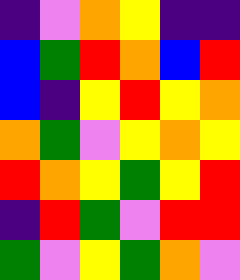[["indigo", "violet", "orange", "yellow", "indigo", "indigo"], ["blue", "green", "red", "orange", "blue", "red"], ["blue", "indigo", "yellow", "red", "yellow", "orange"], ["orange", "green", "violet", "yellow", "orange", "yellow"], ["red", "orange", "yellow", "green", "yellow", "red"], ["indigo", "red", "green", "violet", "red", "red"], ["green", "violet", "yellow", "green", "orange", "violet"]]